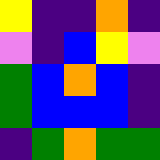[["yellow", "indigo", "indigo", "orange", "indigo"], ["violet", "indigo", "blue", "yellow", "violet"], ["green", "blue", "orange", "blue", "indigo"], ["green", "blue", "blue", "blue", "indigo"], ["indigo", "green", "orange", "green", "green"]]